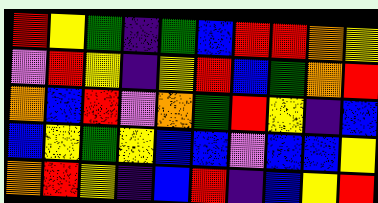[["red", "yellow", "green", "indigo", "green", "blue", "red", "red", "orange", "yellow"], ["violet", "red", "yellow", "indigo", "yellow", "red", "blue", "green", "orange", "red"], ["orange", "blue", "red", "violet", "orange", "green", "red", "yellow", "indigo", "blue"], ["blue", "yellow", "green", "yellow", "blue", "blue", "violet", "blue", "blue", "yellow"], ["orange", "red", "yellow", "indigo", "blue", "red", "indigo", "blue", "yellow", "red"]]